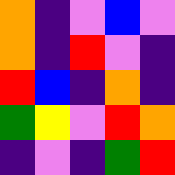[["orange", "indigo", "violet", "blue", "violet"], ["orange", "indigo", "red", "violet", "indigo"], ["red", "blue", "indigo", "orange", "indigo"], ["green", "yellow", "violet", "red", "orange"], ["indigo", "violet", "indigo", "green", "red"]]